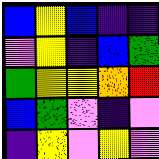[["blue", "yellow", "blue", "indigo", "indigo"], ["violet", "yellow", "indigo", "blue", "green"], ["green", "yellow", "yellow", "orange", "red"], ["blue", "green", "violet", "indigo", "violet"], ["indigo", "yellow", "violet", "yellow", "violet"]]